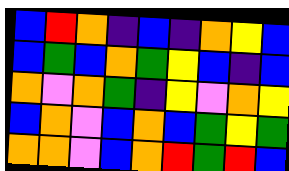[["blue", "red", "orange", "indigo", "blue", "indigo", "orange", "yellow", "blue"], ["blue", "green", "blue", "orange", "green", "yellow", "blue", "indigo", "blue"], ["orange", "violet", "orange", "green", "indigo", "yellow", "violet", "orange", "yellow"], ["blue", "orange", "violet", "blue", "orange", "blue", "green", "yellow", "green"], ["orange", "orange", "violet", "blue", "orange", "red", "green", "red", "blue"]]